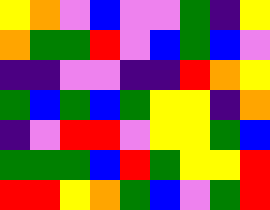[["yellow", "orange", "violet", "blue", "violet", "violet", "green", "indigo", "yellow"], ["orange", "green", "green", "red", "violet", "blue", "green", "blue", "violet"], ["indigo", "indigo", "violet", "violet", "indigo", "indigo", "red", "orange", "yellow"], ["green", "blue", "green", "blue", "green", "yellow", "yellow", "indigo", "orange"], ["indigo", "violet", "red", "red", "violet", "yellow", "yellow", "green", "blue"], ["green", "green", "green", "blue", "red", "green", "yellow", "yellow", "red"], ["red", "red", "yellow", "orange", "green", "blue", "violet", "green", "red"]]